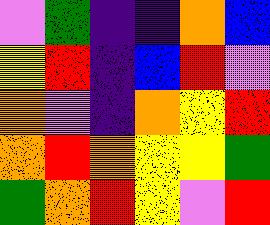[["violet", "green", "indigo", "indigo", "orange", "blue"], ["yellow", "red", "indigo", "blue", "red", "violet"], ["orange", "violet", "indigo", "orange", "yellow", "red"], ["orange", "red", "orange", "yellow", "yellow", "green"], ["green", "orange", "red", "yellow", "violet", "red"]]